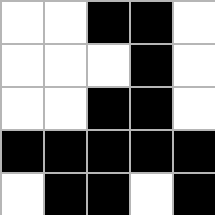[["white", "white", "black", "black", "white"], ["white", "white", "white", "black", "white"], ["white", "white", "black", "black", "white"], ["black", "black", "black", "black", "black"], ["white", "black", "black", "white", "black"]]